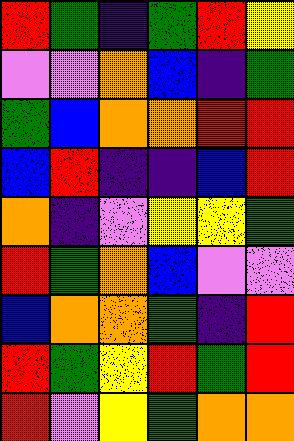[["red", "green", "indigo", "green", "red", "yellow"], ["violet", "violet", "orange", "blue", "indigo", "green"], ["green", "blue", "orange", "orange", "red", "red"], ["blue", "red", "indigo", "indigo", "blue", "red"], ["orange", "indigo", "violet", "yellow", "yellow", "green"], ["red", "green", "orange", "blue", "violet", "violet"], ["blue", "orange", "orange", "green", "indigo", "red"], ["red", "green", "yellow", "red", "green", "red"], ["red", "violet", "yellow", "green", "orange", "orange"]]